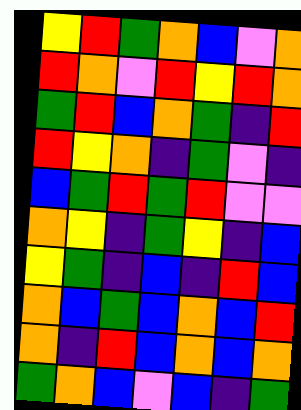[["yellow", "red", "green", "orange", "blue", "violet", "orange"], ["red", "orange", "violet", "red", "yellow", "red", "orange"], ["green", "red", "blue", "orange", "green", "indigo", "red"], ["red", "yellow", "orange", "indigo", "green", "violet", "indigo"], ["blue", "green", "red", "green", "red", "violet", "violet"], ["orange", "yellow", "indigo", "green", "yellow", "indigo", "blue"], ["yellow", "green", "indigo", "blue", "indigo", "red", "blue"], ["orange", "blue", "green", "blue", "orange", "blue", "red"], ["orange", "indigo", "red", "blue", "orange", "blue", "orange"], ["green", "orange", "blue", "violet", "blue", "indigo", "green"]]